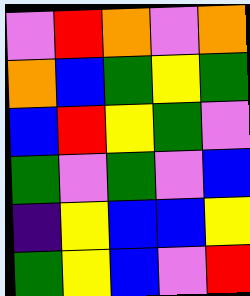[["violet", "red", "orange", "violet", "orange"], ["orange", "blue", "green", "yellow", "green"], ["blue", "red", "yellow", "green", "violet"], ["green", "violet", "green", "violet", "blue"], ["indigo", "yellow", "blue", "blue", "yellow"], ["green", "yellow", "blue", "violet", "red"]]